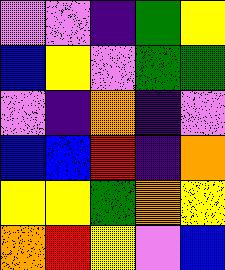[["violet", "violet", "indigo", "green", "yellow"], ["blue", "yellow", "violet", "green", "green"], ["violet", "indigo", "orange", "indigo", "violet"], ["blue", "blue", "red", "indigo", "orange"], ["yellow", "yellow", "green", "orange", "yellow"], ["orange", "red", "yellow", "violet", "blue"]]